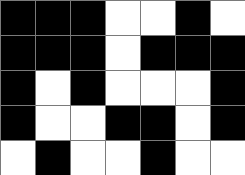[["black", "black", "black", "white", "white", "black", "white"], ["black", "black", "black", "white", "black", "black", "black"], ["black", "white", "black", "white", "white", "white", "black"], ["black", "white", "white", "black", "black", "white", "black"], ["white", "black", "white", "white", "black", "white", "white"]]